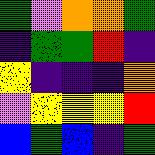[["green", "violet", "orange", "orange", "green"], ["indigo", "green", "green", "red", "indigo"], ["yellow", "indigo", "indigo", "indigo", "orange"], ["violet", "yellow", "yellow", "yellow", "red"], ["blue", "green", "blue", "indigo", "green"]]